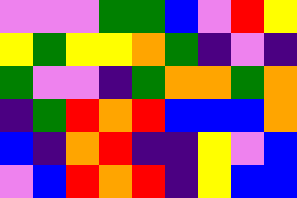[["violet", "violet", "violet", "green", "green", "blue", "violet", "red", "yellow"], ["yellow", "green", "yellow", "yellow", "orange", "green", "indigo", "violet", "indigo"], ["green", "violet", "violet", "indigo", "green", "orange", "orange", "green", "orange"], ["indigo", "green", "red", "orange", "red", "blue", "blue", "blue", "orange"], ["blue", "indigo", "orange", "red", "indigo", "indigo", "yellow", "violet", "blue"], ["violet", "blue", "red", "orange", "red", "indigo", "yellow", "blue", "blue"]]